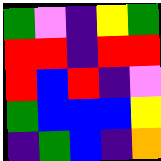[["green", "violet", "indigo", "yellow", "green"], ["red", "red", "indigo", "red", "red"], ["red", "blue", "red", "indigo", "violet"], ["green", "blue", "blue", "blue", "yellow"], ["indigo", "green", "blue", "indigo", "orange"]]